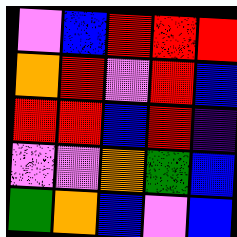[["violet", "blue", "red", "red", "red"], ["orange", "red", "violet", "red", "blue"], ["red", "red", "blue", "red", "indigo"], ["violet", "violet", "orange", "green", "blue"], ["green", "orange", "blue", "violet", "blue"]]